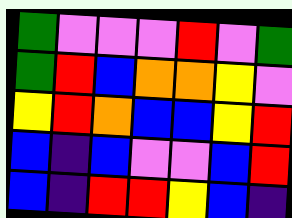[["green", "violet", "violet", "violet", "red", "violet", "green"], ["green", "red", "blue", "orange", "orange", "yellow", "violet"], ["yellow", "red", "orange", "blue", "blue", "yellow", "red"], ["blue", "indigo", "blue", "violet", "violet", "blue", "red"], ["blue", "indigo", "red", "red", "yellow", "blue", "indigo"]]